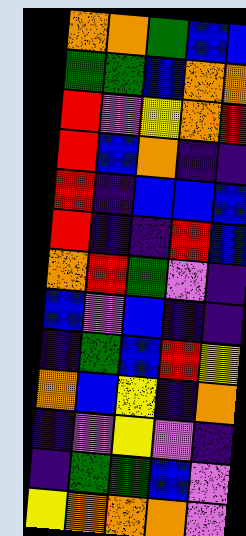[["orange", "orange", "green", "blue", "blue"], ["green", "green", "blue", "orange", "orange"], ["red", "violet", "yellow", "orange", "red"], ["red", "blue", "orange", "indigo", "indigo"], ["red", "indigo", "blue", "blue", "blue"], ["red", "indigo", "indigo", "red", "blue"], ["orange", "red", "green", "violet", "indigo"], ["blue", "violet", "blue", "indigo", "indigo"], ["indigo", "green", "blue", "red", "yellow"], ["orange", "blue", "yellow", "indigo", "orange"], ["indigo", "violet", "yellow", "violet", "indigo"], ["indigo", "green", "green", "blue", "violet"], ["yellow", "orange", "orange", "orange", "violet"]]